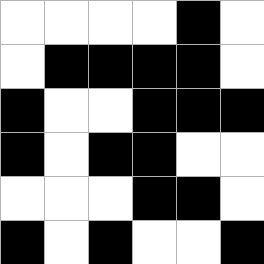[["white", "white", "white", "white", "black", "white"], ["white", "black", "black", "black", "black", "white"], ["black", "white", "white", "black", "black", "black"], ["black", "white", "black", "black", "white", "white"], ["white", "white", "white", "black", "black", "white"], ["black", "white", "black", "white", "white", "black"]]